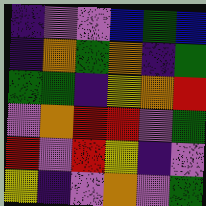[["indigo", "violet", "violet", "blue", "green", "blue"], ["indigo", "orange", "green", "orange", "indigo", "green"], ["green", "green", "indigo", "yellow", "orange", "red"], ["violet", "orange", "red", "red", "violet", "green"], ["red", "violet", "red", "yellow", "indigo", "violet"], ["yellow", "indigo", "violet", "orange", "violet", "green"]]